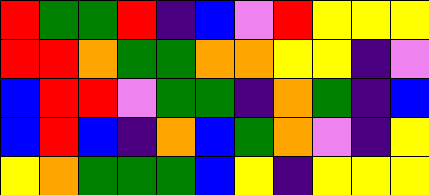[["red", "green", "green", "red", "indigo", "blue", "violet", "red", "yellow", "yellow", "yellow"], ["red", "red", "orange", "green", "green", "orange", "orange", "yellow", "yellow", "indigo", "violet"], ["blue", "red", "red", "violet", "green", "green", "indigo", "orange", "green", "indigo", "blue"], ["blue", "red", "blue", "indigo", "orange", "blue", "green", "orange", "violet", "indigo", "yellow"], ["yellow", "orange", "green", "green", "green", "blue", "yellow", "indigo", "yellow", "yellow", "yellow"]]